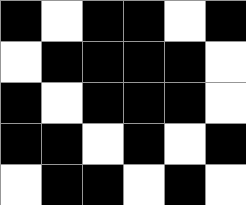[["black", "white", "black", "black", "white", "black"], ["white", "black", "black", "black", "black", "white"], ["black", "white", "black", "black", "black", "white"], ["black", "black", "white", "black", "white", "black"], ["white", "black", "black", "white", "black", "white"]]